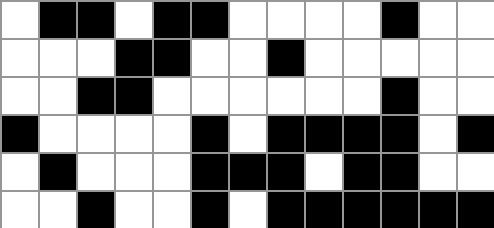[["white", "black", "black", "white", "black", "black", "white", "white", "white", "white", "black", "white", "white"], ["white", "white", "white", "black", "black", "white", "white", "black", "white", "white", "white", "white", "white"], ["white", "white", "black", "black", "white", "white", "white", "white", "white", "white", "black", "white", "white"], ["black", "white", "white", "white", "white", "black", "white", "black", "black", "black", "black", "white", "black"], ["white", "black", "white", "white", "white", "black", "black", "black", "white", "black", "black", "white", "white"], ["white", "white", "black", "white", "white", "black", "white", "black", "black", "black", "black", "black", "black"]]